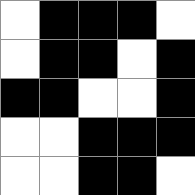[["white", "black", "black", "black", "white"], ["white", "black", "black", "white", "black"], ["black", "black", "white", "white", "black"], ["white", "white", "black", "black", "black"], ["white", "white", "black", "black", "white"]]